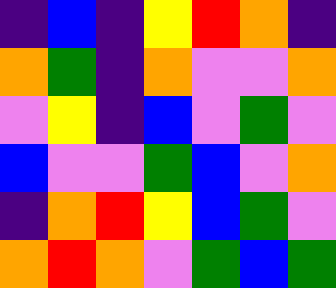[["indigo", "blue", "indigo", "yellow", "red", "orange", "indigo"], ["orange", "green", "indigo", "orange", "violet", "violet", "orange"], ["violet", "yellow", "indigo", "blue", "violet", "green", "violet"], ["blue", "violet", "violet", "green", "blue", "violet", "orange"], ["indigo", "orange", "red", "yellow", "blue", "green", "violet"], ["orange", "red", "orange", "violet", "green", "blue", "green"]]